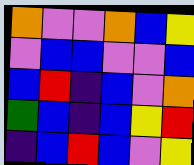[["orange", "violet", "violet", "orange", "blue", "yellow"], ["violet", "blue", "blue", "violet", "violet", "blue"], ["blue", "red", "indigo", "blue", "violet", "orange"], ["green", "blue", "indigo", "blue", "yellow", "red"], ["indigo", "blue", "red", "blue", "violet", "yellow"]]